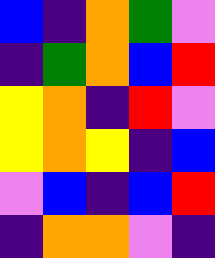[["blue", "indigo", "orange", "green", "violet"], ["indigo", "green", "orange", "blue", "red"], ["yellow", "orange", "indigo", "red", "violet"], ["yellow", "orange", "yellow", "indigo", "blue"], ["violet", "blue", "indigo", "blue", "red"], ["indigo", "orange", "orange", "violet", "indigo"]]